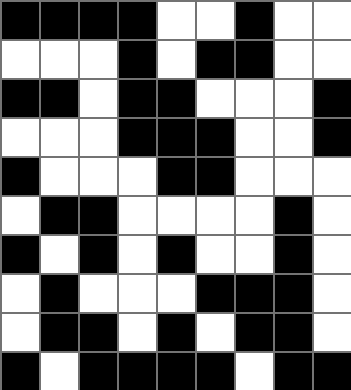[["black", "black", "black", "black", "white", "white", "black", "white", "white"], ["white", "white", "white", "black", "white", "black", "black", "white", "white"], ["black", "black", "white", "black", "black", "white", "white", "white", "black"], ["white", "white", "white", "black", "black", "black", "white", "white", "black"], ["black", "white", "white", "white", "black", "black", "white", "white", "white"], ["white", "black", "black", "white", "white", "white", "white", "black", "white"], ["black", "white", "black", "white", "black", "white", "white", "black", "white"], ["white", "black", "white", "white", "white", "black", "black", "black", "white"], ["white", "black", "black", "white", "black", "white", "black", "black", "white"], ["black", "white", "black", "black", "black", "black", "white", "black", "black"]]